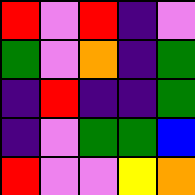[["red", "violet", "red", "indigo", "violet"], ["green", "violet", "orange", "indigo", "green"], ["indigo", "red", "indigo", "indigo", "green"], ["indigo", "violet", "green", "green", "blue"], ["red", "violet", "violet", "yellow", "orange"]]